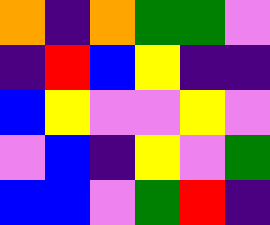[["orange", "indigo", "orange", "green", "green", "violet"], ["indigo", "red", "blue", "yellow", "indigo", "indigo"], ["blue", "yellow", "violet", "violet", "yellow", "violet"], ["violet", "blue", "indigo", "yellow", "violet", "green"], ["blue", "blue", "violet", "green", "red", "indigo"]]